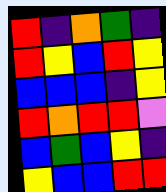[["red", "indigo", "orange", "green", "indigo"], ["red", "yellow", "blue", "red", "yellow"], ["blue", "blue", "blue", "indigo", "yellow"], ["red", "orange", "red", "red", "violet"], ["blue", "green", "blue", "yellow", "indigo"], ["yellow", "blue", "blue", "red", "red"]]